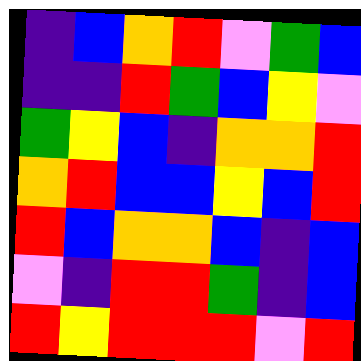[["indigo", "blue", "orange", "red", "violet", "green", "blue"], ["indigo", "indigo", "red", "green", "blue", "yellow", "violet"], ["green", "yellow", "blue", "indigo", "orange", "orange", "red"], ["orange", "red", "blue", "blue", "yellow", "blue", "red"], ["red", "blue", "orange", "orange", "blue", "indigo", "blue"], ["violet", "indigo", "red", "red", "green", "indigo", "blue"], ["red", "yellow", "red", "red", "red", "violet", "red"]]